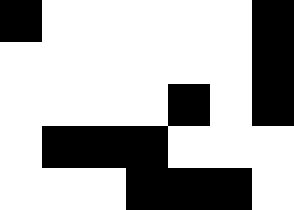[["black", "white", "white", "white", "white", "white", "black"], ["white", "white", "white", "white", "white", "white", "black"], ["white", "white", "white", "white", "black", "white", "black"], ["white", "black", "black", "black", "white", "white", "white"], ["white", "white", "white", "black", "black", "black", "white"]]